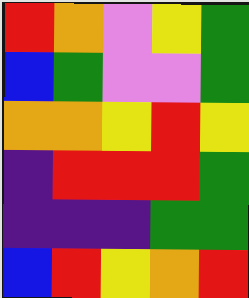[["red", "orange", "violet", "yellow", "green"], ["blue", "green", "violet", "violet", "green"], ["orange", "orange", "yellow", "red", "yellow"], ["indigo", "red", "red", "red", "green"], ["indigo", "indigo", "indigo", "green", "green"], ["blue", "red", "yellow", "orange", "red"]]